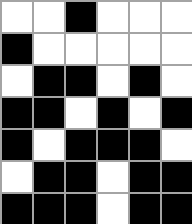[["white", "white", "black", "white", "white", "white"], ["black", "white", "white", "white", "white", "white"], ["white", "black", "black", "white", "black", "white"], ["black", "black", "white", "black", "white", "black"], ["black", "white", "black", "black", "black", "white"], ["white", "black", "black", "white", "black", "black"], ["black", "black", "black", "white", "black", "black"]]